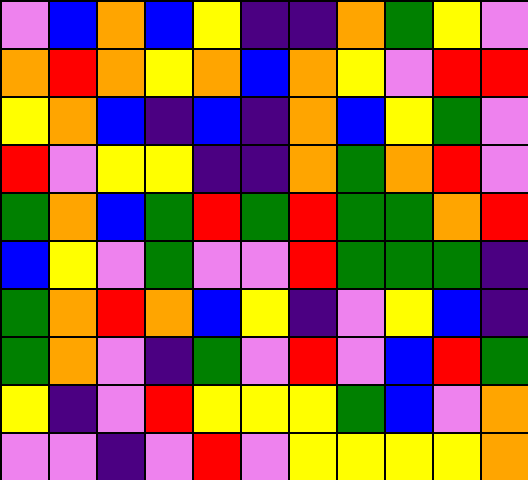[["violet", "blue", "orange", "blue", "yellow", "indigo", "indigo", "orange", "green", "yellow", "violet"], ["orange", "red", "orange", "yellow", "orange", "blue", "orange", "yellow", "violet", "red", "red"], ["yellow", "orange", "blue", "indigo", "blue", "indigo", "orange", "blue", "yellow", "green", "violet"], ["red", "violet", "yellow", "yellow", "indigo", "indigo", "orange", "green", "orange", "red", "violet"], ["green", "orange", "blue", "green", "red", "green", "red", "green", "green", "orange", "red"], ["blue", "yellow", "violet", "green", "violet", "violet", "red", "green", "green", "green", "indigo"], ["green", "orange", "red", "orange", "blue", "yellow", "indigo", "violet", "yellow", "blue", "indigo"], ["green", "orange", "violet", "indigo", "green", "violet", "red", "violet", "blue", "red", "green"], ["yellow", "indigo", "violet", "red", "yellow", "yellow", "yellow", "green", "blue", "violet", "orange"], ["violet", "violet", "indigo", "violet", "red", "violet", "yellow", "yellow", "yellow", "yellow", "orange"]]